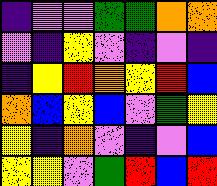[["indigo", "violet", "violet", "green", "green", "orange", "orange"], ["violet", "indigo", "yellow", "violet", "indigo", "violet", "indigo"], ["indigo", "yellow", "red", "orange", "yellow", "red", "blue"], ["orange", "blue", "yellow", "blue", "violet", "green", "yellow"], ["yellow", "indigo", "orange", "violet", "indigo", "violet", "blue"], ["yellow", "yellow", "violet", "green", "red", "blue", "red"]]